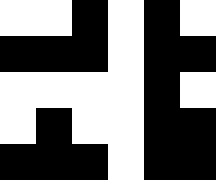[["white", "white", "black", "white", "black", "white"], ["black", "black", "black", "white", "black", "black"], ["white", "white", "white", "white", "black", "white"], ["white", "black", "white", "white", "black", "black"], ["black", "black", "black", "white", "black", "black"]]